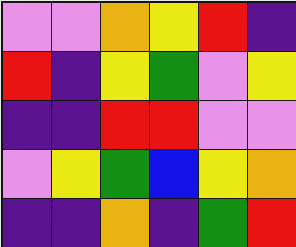[["violet", "violet", "orange", "yellow", "red", "indigo"], ["red", "indigo", "yellow", "green", "violet", "yellow"], ["indigo", "indigo", "red", "red", "violet", "violet"], ["violet", "yellow", "green", "blue", "yellow", "orange"], ["indigo", "indigo", "orange", "indigo", "green", "red"]]